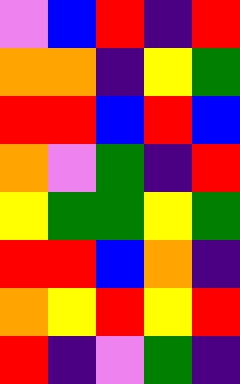[["violet", "blue", "red", "indigo", "red"], ["orange", "orange", "indigo", "yellow", "green"], ["red", "red", "blue", "red", "blue"], ["orange", "violet", "green", "indigo", "red"], ["yellow", "green", "green", "yellow", "green"], ["red", "red", "blue", "orange", "indigo"], ["orange", "yellow", "red", "yellow", "red"], ["red", "indigo", "violet", "green", "indigo"]]